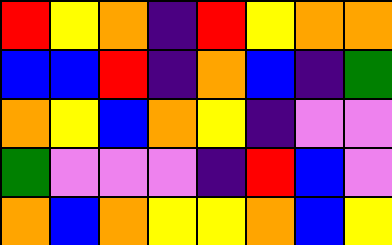[["red", "yellow", "orange", "indigo", "red", "yellow", "orange", "orange"], ["blue", "blue", "red", "indigo", "orange", "blue", "indigo", "green"], ["orange", "yellow", "blue", "orange", "yellow", "indigo", "violet", "violet"], ["green", "violet", "violet", "violet", "indigo", "red", "blue", "violet"], ["orange", "blue", "orange", "yellow", "yellow", "orange", "blue", "yellow"]]